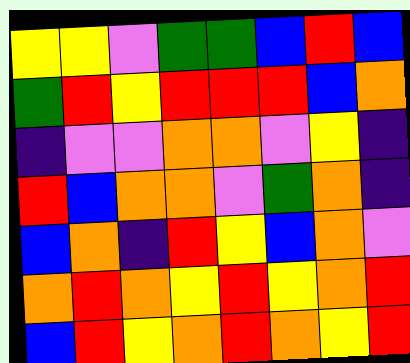[["yellow", "yellow", "violet", "green", "green", "blue", "red", "blue"], ["green", "red", "yellow", "red", "red", "red", "blue", "orange"], ["indigo", "violet", "violet", "orange", "orange", "violet", "yellow", "indigo"], ["red", "blue", "orange", "orange", "violet", "green", "orange", "indigo"], ["blue", "orange", "indigo", "red", "yellow", "blue", "orange", "violet"], ["orange", "red", "orange", "yellow", "red", "yellow", "orange", "red"], ["blue", "red", "yellow", "orange", "red", "orange", "yellow", "red"]]